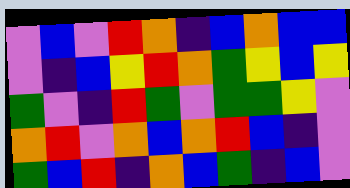[["violet", "blue", "violet", "red", "orange", "indigo", "blue", "orange", "blue", "blue"], ["violet", "indigo", "blue", "yellow", "red", "orange", "green", "yellow", "blue", "yellow"], ["green", "violet", "indigo", "red", "green", "violet", "green", "green", "yellow", "violet"], ["orange", "red", "violet", "orange", "blue", "orange", "red", "blue", "indigo", "violet"], ["green", "blue", "red", "indigo", "orange", "blue", "green", "indigo", "blue", "violet"]]